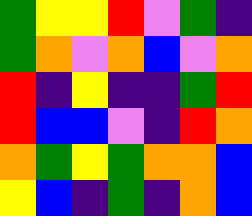[["green", "yellow", "yellow", "red", "violet", "green", "indigo"], ["green", "orange", "violet", "orange", "blue", "violet", "orange"], ["red", "indigo", "yellow", "indigo", "indigo", "green", "red"], ["red", "blue", "blue", "violet", "indigo", "red", "orange"], ["orange", "green", "yellow", "green", "orange", "orange", "blue"], ["yellow", "blue", "indigo", "green", "indigo", "orange", "blue"]]